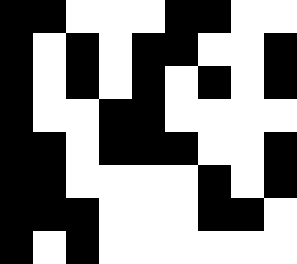[["black", "black", "white", "white", "white", "black", "black", "white", "white"], ["black", "white", "black", "white", "black", "black", "white", "white", "black"], ["black", "white", "black", "white", "black", "white", "black", "white", "black"], ["black", "white", "white", "black", "black", "white", "white", "white", "white"], ["black", "black", "white", "black", "black", "black", "white", "white", "black"], ["black", "black", "white", "white", "white", "white", "black", "white", "black"], ["black", "black", "black", "white", "white", "white", "black", "black", "white"], ["black", "white", "black", "white", "white", "white", "white", "white", "white"]]